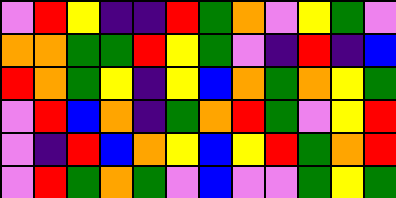[["violet", "red", "yellow", "indigo", "indigo", "red", "green", "orange", "violet", "yellow", "green", "violet"], ["orange", "orange", "green", "green", "red", "yellow", "green", "violet", "indigo", "red", "indigo", "blue"], ["red", "orange", "green", "yellow", "indigo", "yellow", "blue", "orange", "green", "orange", "yellow", "green"], ["violet", "red", "blue", "orange", "indigo", "green", "orange", "red", "green", "violet", "yellow", "red"], ["violet", "indigo", "red", "blue", "orange", "yellow", "blue", "yellow", "red", "green", "orange", "red"], ["violet", "red", "green", "orange", "green", "violet", "blue", "violet", "violet", "green", "yellow", "green"]]